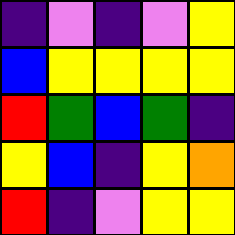[["indigo", "violet", "indigo", "violet", "yellow"], ["blue", "yellow", "yellow", "yellow", "yellow"], ["red", "green", "blue", "green", "indigo"], ["yellow", "blue", "indigo", "yellow", "orange"], ["red", "indigo", "violet", "yellow", "yellow"]]